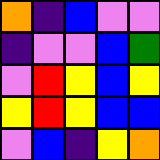[["orange", "indigo", "blue", "violet", "violet"], ["indigo", "violet", "violet", "blue", "green"], ["violet", "red", "yellow", "blue", "yellow"], ["yellow", "red", "yellow", "blue", "blue"], ["violet", "blue", "indigo", "yellow", "orange"]]